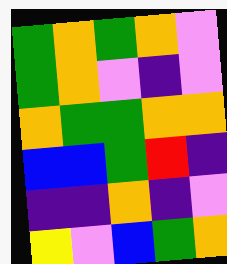[["green", "orange", "green", "orange", "violet"], ["green", "orange", "violet", "indigo", "violet"], ["orange", "green", "green", "orange", "orange"], ["blue", "blue", "green", "red", "indigo"], ["indigo", "indigo", "orange", "indigo", "violet"], ["yellow", "violet", "blue", "green", "orange"]]